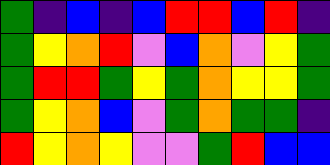[["green", "indigo", "blue", "indigo", "blue", "red", "red", "blue", "red", "indigo"], ["green", "yellow", "orange", "red", "violet", "blue", "orange", "violet", "yellow", "green"], ["green", "red", "red", "green", "yellow", "green", "orange", "yellow", "yellow", "green"], ["green", "yellow", "orange", "blue", "violet", "green", "orange", "green", "green", "indigo"], ["red", "yellow", "orange", "yellow", "violet", "violet", "green", "red", "blue", "blue"]]